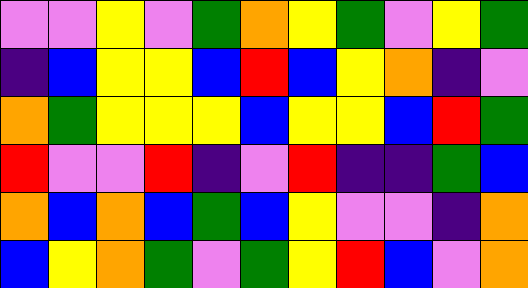[["violet", "violet", "yellow", "violet", "green", "orange", "yellow", "green", "violet", "yellow", "green"], ["indigo", "blue", "yellow", "yellow", "blue", "red", "blue", "yellow", "orange", "indigo", "violet"], ["orange", "green", "yellow", "yellow", "yellow", "blue", "yellow", "yellow", "blue", "red", "green"], ["red", "violet", "violet", "red", "indigo", "violet", "red", "indigo", "indigo", "green", "blue"], ["orange", "blue", "orange", "blue", "green", "blue", "yellow", "violet", "violet", "indigo", "orange"], ["blue", "yellow", "orange", "green", "violet", "green", "yellow", "red", "blue", "violet", "orange"]]